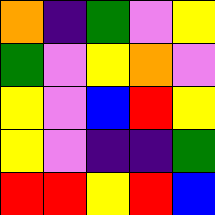[["orange", "indigo", "green", "violet", "yellow"], ["green", "violet", "yellow", "orange", "violet"], ["yellow", "violet", "blue", "red", "yellow"], ["yellow", "violet", "indigo", "indigo", "green"], ["red", "red", "yellow", "red", "blue"]]